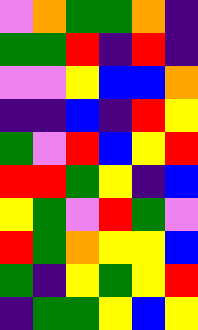[["violet", "orange", "green", "green", "orange", "indigo"], ["green", "green", "red", "indigo", "red", "indigo"], ["violet", "violet", "yellow", "blue", "blue", "orange"], ["indigo", "indigo", "blue", "indigo", "red", "yellow"], ["green", "violet", "red", "blue", "yellow", "red"], ["red", "red", "green", "yellow", "indigo", "blue"], ["yellow", "green", "violet", "red", "green", "violet"], ["red", "green", "orange", "yellow", "yellow", "blue"], ["green", "indigo", "yellow", "green", "yellow", "red"], ["indigo", "green", "green", "yellow", "blue", "yellow"]]